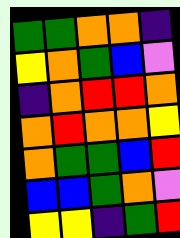[["green", "green", "orange", "orange", "indigo"], ["yellow", "orange", "green", "blue", "violet"], ["indigo", "orange", "red", "red", "orange"], ["orange", "red", "orange", "orange", "yellow"], ["orange", "green", "green", "blue", "red"], ["blue", "blue", "green", "orange", "violet"], ["yellow", "yellow", "indigo", "green", "red"]]